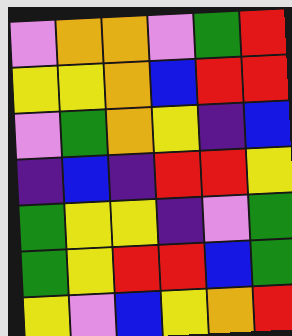[["violet", "orange", "orange", "violet", "green", "red"], ["yellow", "yellow", "orange", "blue", "red", "red"], ["violet", "green", "orange", "yellow", "indigo", "blue"], ["indigo", "blue", "indigo", "red", "red", "yellow"], ["green", "yellow", "yellow", "indigo", "violet", "green"], ["green", "yellow", "red", "red", "blue", "green"], ["yellow", "violet", "blue", "yellow", "orange", "red"]]